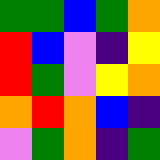[["green", "green", "blue", "green", "orange"], ["red", "blue", "violet", "indigo", "yellow"], ["red", "green", "violet", "yellow", "orange"], ["orange", "red", "orange", "blue", "indigo"], ["violet", "green", "orange", "indigo", "green"]]